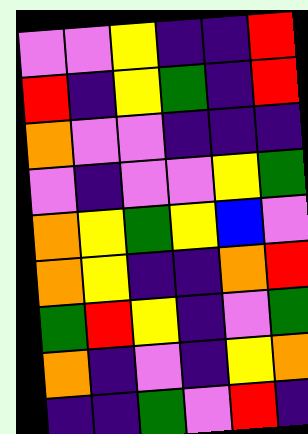[["violet", "violet", "yellow", "indigo", "indigo", "red"], ["red", "indigo", "yellow", "green", "indigo", "red"], ["orange", "violet", "violet", "indigo", "indigo", "indigo"], ["violet", "indigo", "violet", "violet", "yellow", "green"], ["orange", "yellow", "green", "yellow", "blue", "violet"], ["orange", "yellow", "indigo", "indigo", "orange", "red"], ["green", "red", "yellow", "indigo", "violet", "green"], ["orange", "indigo", "violet", "indigo", "yellow", "orange"], ["indigo", "indigo", "green", "violet", "red", "indigo"]]